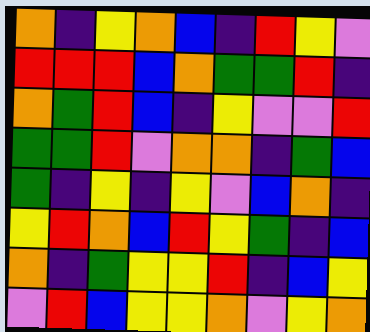[["orange", "indigo", "yellow", "orange", "blue", "indigo", "red", "yellow", "violet"], ["red", "red", "red", "blue", "orange", "green", "green", "red", "indigo"], ["orange", "green", "red", "blue", "indigo", "yellow", "violet", "violet", "red"], ["green", "green", "red", "violet", "orange", "orange", "indigo", "green", "blue"], ["green", "indigo", "yellow", "indigo", "yellow", "violet", "blue", "orange", "indigo"], ["yellow", "red", "orange", "blue", "red", "yellow", "green", "indigo", "blue"], ["orange", "indigo", "green", "yellow", "yellow", "red", "indigo", "blue", "yellow"], ["violet", "red", "blue", "yellow", "yellow", "orange", "violet", "yellow", "orange"]]